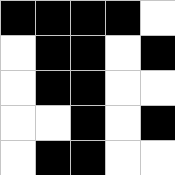[["black", "black", "black", "black", "white"], ["white", "black", "black", "white", "black"], ["white", "black", "black", "white", "white"], ["white", "white", "black", "white", "black"], ["white", "black", "black", "white", "white"]]